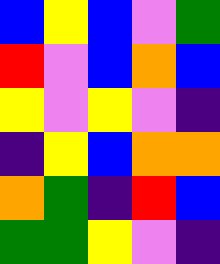[["blue", "yellow", "blue", "violet", "green"], ["red", "violet", "blue", "orange", "blue"], ["yellow", "violet", "yellow", "violet", "indigo"], ["indigo", "yellow", "blue", "orange", "orange"], ["orange", "green", "indigo", "red", "blue"], ["green", "green", "yellow", "violet", "indigo"]]